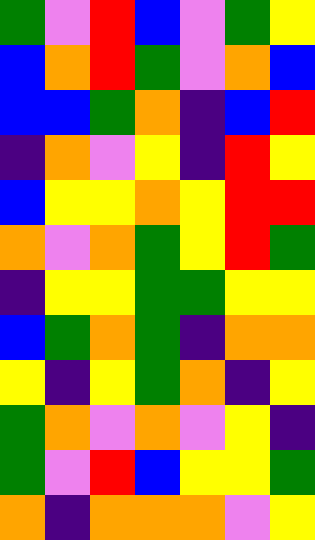[["green", "violet", "red", "blue", "violet", "green", "yellow"], ["blue", "orange", "red", "green", "violet", "orange", "blue"], ["blue", "blue", "green", "orange", "indigo", "blue", "red"], ["indigo", "orange", "violet", "yellow", "indigo", "red", "yellow"], ["blue", "yellow", "yellow", "orange", "yellow", "red", "red"], ["orange", "violet", "orange", "green", "yellow", "red", "green"], ["indigo", "yellow", "yellow", "green", "green", "yellow", "yellow"], ["blue", "green", "orange", "green", "indigo", "orange", "orange"], ["yellow", "indigo", "yellow", "green", "orange", "indigo", "yellow"], ["green", "orange", "violet", "orange", "violet", "yellow", "indigo"], ["green", "violet", "red", "blue", "yellow", "yellow", "green"], ["orange", "indigo", "orange", "orange", "orange", "violet", "yellow"]]